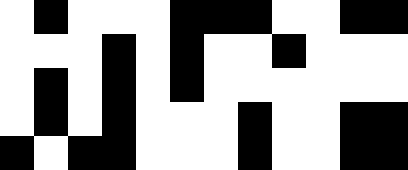[["white", "black", "white", "white", "white", "black", "black", "black", "white", "white", "black", "black"], ["white", "white", "white", "black", "white", "black", "white", "white", "black", "white", "white", "white"], ["white", "black", "white", "black", "white", "black", "white", "white", "white", "white", "white", "white"], ["white", "black", "white", "black", "white", "white", "white", "black", "white", "white", "black", "black"], ["black", "white", "black", "black", "white", "white", "white", "black", "white", "white", "black", "black"]]